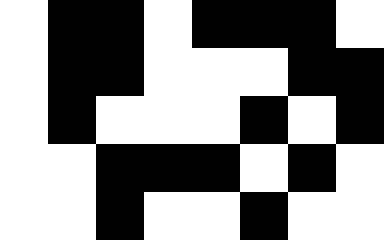[["white", "black", "black", "white", "black", "black", "black", "white"], ["white", "black", "black", "white", "white", "white", "black", "black"], ["white", "black", "white", "white", "white", "black", "white", "black"], ["white", "white", "black", "black", "black", "white", "black", "white"], ["white", "white", "black", "white", "white", "black", "white", "white"]]